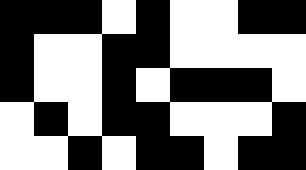[["black", "black", "black", "white", "black", "white", "white", "black", "black"], ["black", "white", "white", "black", "black", "white", "white", "white", "white"], ["black", "white", "white", "black", "white", "black", "black", "black", "white"], ["white", "black", "white", "black", "black", "white", "white", "white", "black"], ["white", "white", "black", "white", "black", "black", "white", "black", "black"]]